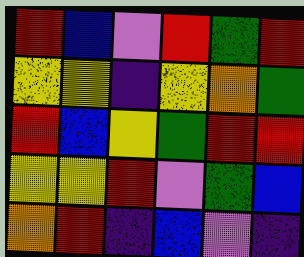[["red", "blue", "violet", "red", "green", "red"], ["yellow", "yellow", "indigo", "yellow", "orange", "green"], ["red", "blue", "yellow", "green", "red", "red"], ["yellow", "yellow", "red", "violet", "green", "blue"], ["orange", "red", "indigo", "blue", "violet", "indigo"]]